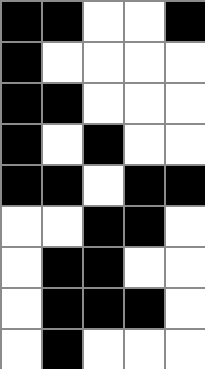[["black", "black", "white", "white", "black"], ["black", "white", "white", "white", "white"], ["black", "black", "white", "white", "white"], ["black", "white", "black", "white", "white"], ["black", "black", "white", "black", "black"], ["white", "white", "black", "black", "white"], ["white", "black", "black", "white", "white"], ["white", "black", "black", "black", "white"], ["white", "black", "white", "white", "white"]]